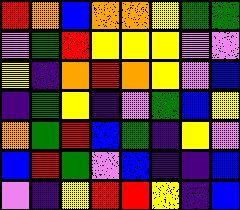[["red", "orange", "blue", "orange", "orange", "yellow", "green", "green"], ["violet", "green", "red", "yellow", "yellow", "yellow", "violet", "violet"], ["yellow", "indigo", "orange", "red", "orange", "yellow", "violet", "blue"], ["indigo", "green", "yellow", "indigo", "violet", "green", "blue", "yellow"], ["orange", "green", "red", "blue", "green", "indigo", "yellow", "violet"], ["blue", "red", "green", "violet", "blue", "indigo", "indigo", "blue"], ["violet", "indigo", "yellow", "red", "red", "yellow", "indigo", "blue"]]